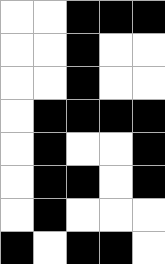[["white", "white", "black", "black", "black"], ["white", "white", "black", "white", "white"], ["white", "white", "black", "white", "white"], ["white", "black", "black", "black", "black"], ["white", "black", "white", "white", "black"], ["white", "black", "black", "white", "black"], ["white", "black", "white", "white", "white"], ["black", "white", "black", "black", "white"]]